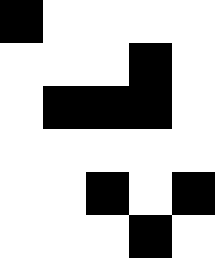[["black", "white", "white", "white", "white"], ["white", "white", "white", "black", "white"], ["white", "black", "black", "black", "white"], ["white", "white", "white", "white", "white"], ["white", "white", "black", "white", "black"], ["white", "white", "white", "black", "white"]]